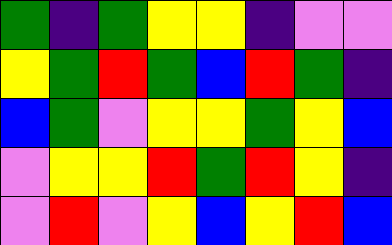[["green", "indigo", "green", "yellow", "yellow", "indigo", "violet", "violet"], ["yellow", "green", "red", "green", "blue", "red", "green", "indigo"], ["blue", "green", "violet", "yellow", "yellow", "green", "yellow", "blue"], ["violet", "yellow", "yellow", "red", "green", "red", "yellow", "indigo"], ["violet", "red", "violet", "yellow", "blue", "yellow", "red", "blue"]]